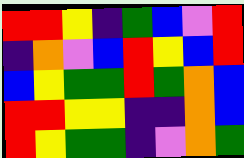[["red", "red", "yellow", "indigo", "green", "blue", "violet", "red"], ["indigo", "orange", "violet", "blue", "red", "yellow", "blue", "red"], ["blue", "yellow", "green", "green", "red", "green", "orange", "blue"], ["red", "red", "yellow", "yellow", "indigo", "indigo", "orange", "blue"], ["red", "yellow", "green", "green", "indigo", "violet", "orange", "green"]]